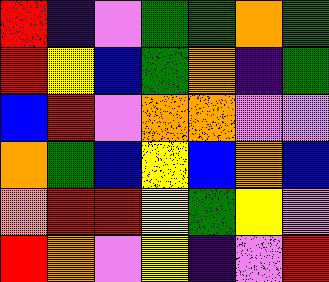[["red", "indigo", "violet", "green", "green", "orange", "green"], ["red", "yellow", "blue", "green", "orange", "indigo", "green"], ["blue", "red", "violet", "orange", "orange", "violet", "violet"], ["orange", "green", "blue", "yellow", "blue", "orange", "blue"], ["orange", "red", "red", "yellow", "green", "yellow", "violet"], ["red", "orange", "violet", "yellow", "indigo", "violet", "red"]]